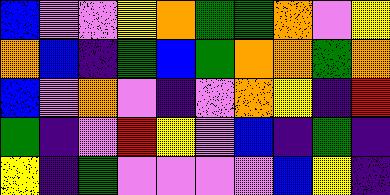[["blue", "violet", "violet", "yellow", "orange", "green", "green", "orange", "violet", "yellow"], ["orange", "blue", "indigo", "green", "blue", "green", "orange", "orange", "green", "orange"], ["blue", "violet", "orange", "violet", "indigo", "violet", "orange", "yellow", "indigo", "red"], ["green", "indigo", "violet", "red", "yellow", "violet", "blue", "indigo", "green", "indigo"], ["yellow", "indigo", "green", "violet", "violet", "violet", "violet", "blue", "yellow", "indigo"]]